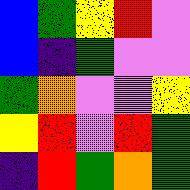[["blue", "green", "yellow", "red", "violet"], ["blue", "indigo", "green", "violet", "violet"], ["green", "orange", "violet", "violet", "yellow"], ["yellow", "red", "violet", "red", "green"], ["indigo", "red", "green", "orange", "green"]]